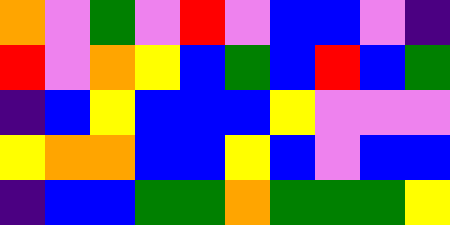[["orange", "violet", "green", "violet", "red", "violet", "blue", "blue", "violet", "indigo"], ["red", "violet", "orange", "yellow", "blue", "green", "blue", "red", "blue", "green"], ["indigo", "blue", "yellow", "blue", "blue", "blue", "yellow", "violet", "violet", "violet"], ["yellow", "orange", "orange", "blue", "blue", "yellow", "blue", "violet", "blue", "blue"], ["indigo", "blue", "blue", "green", "green", "orange", "green", "green", "green", "yellow"]]